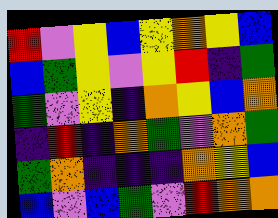[["red", "violet", "yellow", "blue", "yellow", "orange", "yellow", "blue"], ["blue", "green", "yellow", "violet", "yellow", "red", "indigo", "green"], ["green", "violet", "yellow", "indigo", "orange", "yellow", "blue", "orange"], ["indigo", "red", "indigo", "orange", "green", "violet", "orange", "green"], ["green", "orange", "indigo", "indigo", "indigo", "orange", "yellow", "blue"], ["blue", "violet", "blue", "green", "violet", "red", "orange", "orange"]]